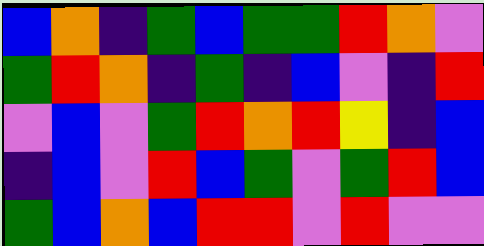[["blue", "orange", "indigo", "green", "blue", "green", "green", "red", "orange", "violet"], ["green", "red", "orange", "indigo", "green", "indigo", "blue", "violet", "indigo", "red"], ["violet", "blue", "violet", "green", "red", "orange", "red", "yellow", "indigo", "blue"], ["indigo", "blue", "violet", "red", "blue", "green", "violet", "green", "red", "blue"], ["green", "blue", "orange", "blue", "red", "red", "violet", "red", "violet", "violet"]]